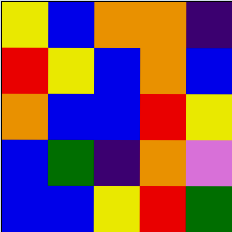[["yellow", "blue", "orange", "orange", "indigo"], ["red", "yellow", "blue", "orange", "blue"], ["orange", "blue", "blue", "red", "yellow"], ["blue", "green", "indigo", "orange", "violet"], ["blue", "blue", "yellow", "red", "green"]]